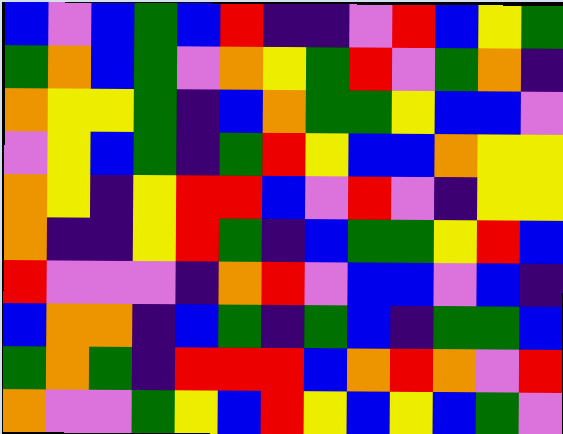[["blue", "violet", "blue", "green", "blue", "red", "indigo", "indigo", "violet", "red", "blue", "yellow", "green"], ["green", "orange", "blue", "green", "violet", "orange", "yellow", "green", "red", "violet", "green", "orange", "indigo"], ["orange", "yellow", "yellow", "green", "indigo", "blue", "orange", "green", "green", "yellow", "blue", "blue", "violet"], ["violet", "yellow", "blue", "green", "indigo", "green", "red", "yellow", "blue", "blue", "orange", "yellow", "yellow"], ["orange", "yellow", "indigo", "yellow", "red", "red", "blue", "violet", "red", "violet", "indigo", "yellow", "yellow"], ["orange", "indigo", "indigo", "yellow", "red", "green", "indigo", "blue", "green", "green", "yellow", "red", "blue"], ["red", "violet", "violet", "violet", "indigo", "orange", "red", "violet", "blue", "blue", "violet", "blue", "indigo"], ["blue", "orange", "orange", "indigo", "blue", "green", "indigo", "green", "blue", "indigo", "green", "green", "blue"], ["green", "orange", "green", "indigo", "red", "red", "red", "blue", "orange", "red", "orange", "violet", "red"], ["orange", "violet", "violet", "green", "yellow", "blue", "red", "yellow", "blue", "yellow", "blue", "green", "violet"]]